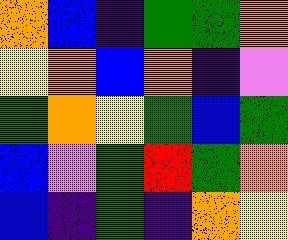[["orange", "blue", "indigo", "green", "green", "orange"], ["yellow", "orange", "blue", "orange", "indigo", "violet"], ["green", "orange", "yellow", "green", "blue", "green"], ["blue", "violet", "green", "red", "green", "orange"], ["blue", "indigo", "green", "indigo", "orange", "yellow"]]